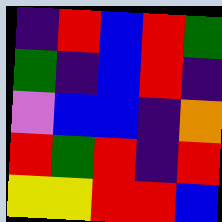[["indigo", "red", "blue", "red", "green"], ["green", "indigo", "blue", "red", "indigo"], ["violet", "blue", "blue", "indigo", "orange"], ["red", "green", "red", "indigo", "red"], ["yellow", "yellow", "red", "red", "blue"]]